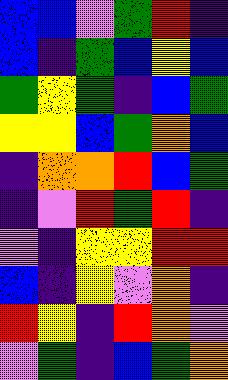[["blue", "blue", "violet", "green", "red", "indigo"], ["blue", "indigo", "green", "blue", "yellow", "blue"], ["green", "yellow", "green", "indigo", "blue", "green"], ["yellow", "yellow", "blue", "green", "orange", "blue"], ["indigo", "orange", "orange", "red", "blue", "green"], ["indigo", "violet", "red", "green", "red", "indigo"], ["violet", "indigo", "yellow", "yellow", "red", "red"], ["blue", "indigo", "yellow", "violet", "orange", "indigo"], ["red", "yellow", "indigo", "red", "orange", "violet"], ["violet", "green", "indigo", "blue", "green", "orange"]]